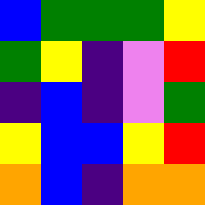[["blue", "green", "green", "green", "yellow"], ["green", "yellow", "indigo", "violet", "red"], ["indigo", "blue", "indigo", "violet", "green"], ["yellow", "blue", "blue", "yellow", "red"], ["orange", "blue", "indigo", "orange", "orange"]]